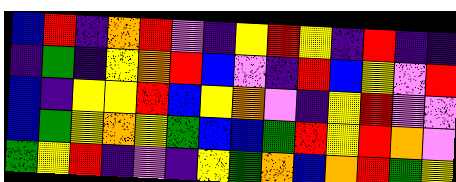[["blue", "red", "indigo", "orange", "red", "violet", "indigo", "yellow", "red", "yellow", "indigo", "red", "indigo", "indigo"], ["indigo", "green", "indigo", "yellow", "orange", "red", "blue", "violet", "indigo", "red", "blue", "yellow", "violet", "red"], ["blue", "indigo", "yellow", "yellow", "red", "blue", "yellow", "orange", "violet", "indigo", "yellow", "red", "violet", "violet"], ["blue", "green", "yellow", "orange", "yellow", "green", "blue", "blue", "green", "red", "yellow", "red", "orange", "violet"], ["green", "yellow", "red", "indigo", "violet", "indigo", "yellow", "green", "orange", "blue", "orange", "red", "green", "yellow"]]